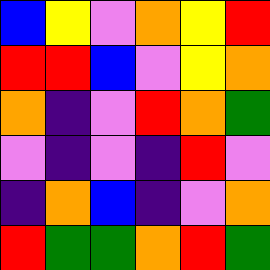[["blue", "yellow", "violet", "orange", "yellow", "red"], ["red", "red", "blue", "violet", "yellow", "orange"], ["orange", "indigo", "violet", "red", "orange", "green"], ["violet", "indigo", "violet", "indigo", "red", "violet"], ["indigo", "orange", "blue", "indigo", "violet", "orange"], ["red", "green", "green", "orange", "red", "green"]]